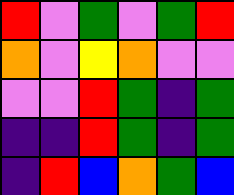[["red", "violet", "green", "violet", "green", "red"], ["orange", "violet", "yellow", "orange", "violet", "violet"], ["violet", "violet", "red", "green", "indigo", "green"], ["indigo", "indigo", "red", "green", "indigo", "green"], ["indigo", "red", "blue", "orange", "green", "blue"]]